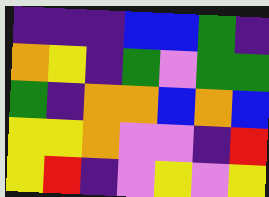[["indigo", "indigo", "indigo", "blue", "blue", "green", "indigo"], ["orange", "yellow", "indigo", "green", "violet", "green", "green"], ["green", "indigo", "orange", "orange", "blue", "orange", "blue"], ["yellow", "yellow", "orange", "violet", "violet", "indigo", "red"], ["yellow", "red", "indigo", "violet", "yellow", "violet", "yellow"]]